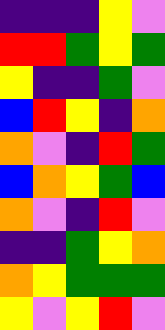[["indigo", "indigo", "indigo", "yellow", "violet"], ["red", "red", "green", "yellow", "green"], ["yellow", "indigo", "indigo", "green", "violet"], ["blue", "red", "yellow", "indigo", "orange"], ["orange", "violet", "indigo", "red", "green"], ["blue", "orange", "yellow", "green", "blue"], ["orange", "violet", "indigo", "red", "violet"], ["indigo", "indigo", "green", "yellow", "orange"], ["orange", "yellow", "green", "green", "green"], ["yellow", "violet", "yellow", "red", "violet"]]